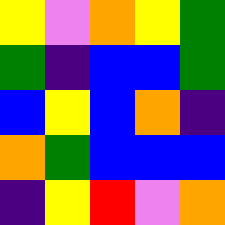[["yellow", "violet", "orange", "yellow", "green"], ["green", "indigo", "blue", "blue", "green"], ["blue", "yellow", "blue", "orange", "indigo"], ["orange", "green", "blue", "blue", "blue"], ["indigo", "yellow", "red", "violet", "orange"]]